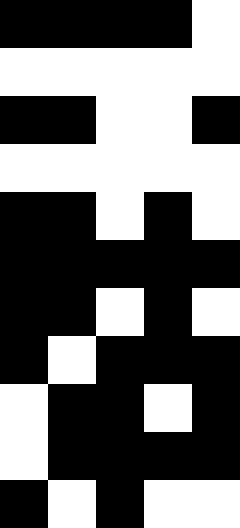[["black", "black", "black", "black", "white"], ["white", "white", "white", "white", "white"], ["black", "black", "white", "white", "black"], ["white", "white", "white", "white", "white"], ["black", "black", "white", "black", "white"], ["black", "black", "black", "black", "black"], ["black", "black", "white", "black", "white"], ["black", "white", "black", "black", "black"], ["white", "black", "black", "white", "black"], ["white", "black", "black", "black", "black"], ["black", "white", "black", "white", "white"]]